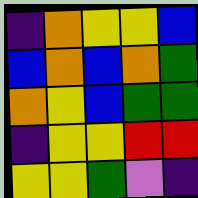[["indigo", "orange", "yellow", "yellow", "blue"], ["blue", "orange", "blue", "orange", "green"], ["orange", "yellow", "blue", "green", "green"], ["indigo", "yellow", "yellow", "red", "red"], ["yellow", "yellow", "green", "violet", "indigo"]]